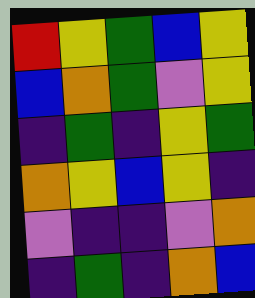[["red", "yellow", "green", "blue", "yellow"], ["blue", "orange", "green", "violet", "yellow"], ["indigo", "green", "indigo", "yellow", "green"], ["orange", "yellow", "blue", "yellow", "indigo"], ["violet", "indigo", "indigo", "violet", "orange"], ["indigo", "green", "indigo", "orange", "blue"]]